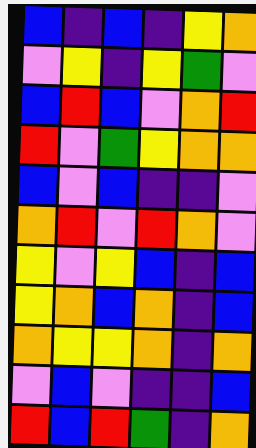[["blue", "indigo", "blue", "indigo", "yellow", "orange"], ["violet", "yellow", "indigo", "yellow", "green", "violet"], ["blue", "red", "blue", "violet", "orange", "red"], ["red", "violet", "green", "yellow", "orange", "orange"], ["blue", "violet", "blue", "indigo", "indigo", "violet"], ["orange", "red", "violet", "red", "orange", "violet"], ["yellow", "violet", "yellow", "blue", "indigo", "blue"], ["yellow", "orange", "blue", "orange", "indigo", "blue"], ["orange", "yellow", "yellow", "orange", "indigo", "orange"], ["violet", "blue", "violet", "indigo", "indigo", "blue"], ["red", "blue", "red", "green", "indigo", "orange"]]